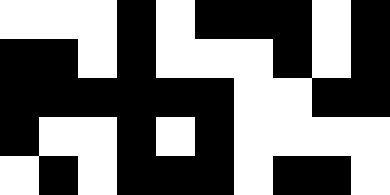[["white", "white", "white", "black", "white", "black", "black", "black", "white", "black"], ["black", "black", "white", "black", "white", "white", "white", "black", "white", "black"], ["black", "black", "black", "black", "black", "black", "white", "white", "black", "black"], ["black", "white", "white", "black", "white", "black", "white", "white", "white", "white"], ["white", "black", "white", "black", "black", "black", "white", "black", "black", "white"]]